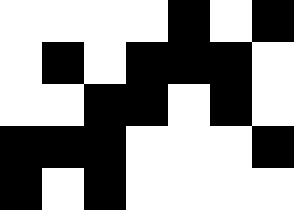[["white", "white", "white", "white", "black", "white", "black"], ["white", "black", "white", "black", "black", "black", "white"], ["white", "white", "black", "black", "white", "black", "white"], ["black", "black", "black", "white", "white", "white", "black"], ["black", "white", "black", "white", "white", "white", "white"]]